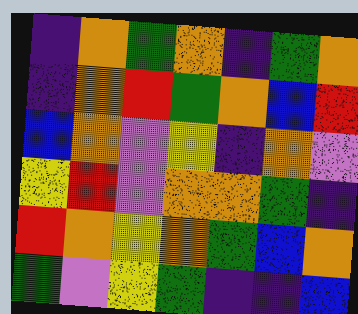[["indigo", "orange", "green", "orange", "indigo", "green", "orange"], ["indigo", "orange", "red", "green", "orange", "blue", "red"], ["blue", "orange", "violet", "yellow", "indigo", "orange", "violet"], ["yellow", "red", "violet", "orange", "orange", "green", "indigo"], ["red", "orange", "yellow", "orange", "green", "blue", "orange"], ["green", "violet", "yellow", "green", "indigo", "indigo", "blue"]]